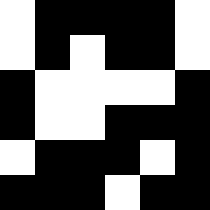[["white", "black", "black", "black", "black", "white"], ["white", "black", "white", "black", "black", "white"], ["black", "white", "white", "white", "white", "black"], ["black", "white", "white", "black", "black", "black"], ["white", "black", "black", "black", "white", "black"], ["black", "black", "black", "white", "black", "black"]]